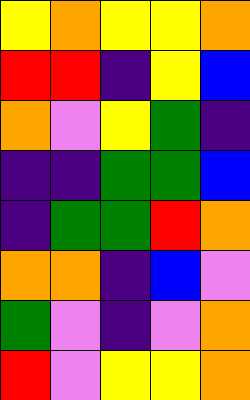[["yellow", "orange", "yellow", "yellow", "orange"], ["red", "red", "indigo", "yellow", "blue"], ["orange", "violet", "yellow", "green", "indigo"], ["indigo", "indigo", "green", "green", "blue"], ["indigo", "green", "green", "red", "orange"], ["orange", "orange", "indigo", "blue", "violet"], ["green", "violet", "indigo", "violet", "orange"], ["red", "violet", "yellow", "yellow", "orange"]]